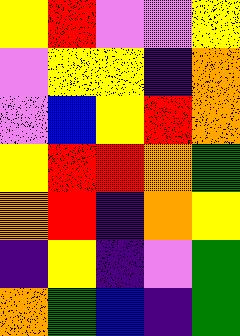[["yellow", "red", "violet", "violet", "yellow"], ["violet", "yellow", "yellow", "indigo", "orange"], ["violet", "blue", "yellow", "red", "orange"], ["yellow", "red", "red", "orange", "green"], ["orange", "red", "indigo", "orange", "yellow"], ["indigo", "yellow", "indigo", "violet", "green"], ["orange", "green", "blue", "indigo", "green"]]